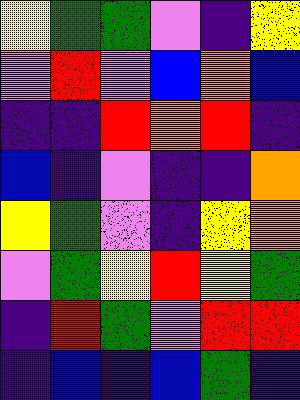[["yellow", "green", "green", "violet", "indigo", "yellow"], ["violet", "red", "violet", "blue", "orange", "blue"], ["indigo", "indigo", "red", "orange", "red", "indigo"], ["blue", "indigo", "violet", "indigo", "indigo", "orange"], ["yellow", "green", "violet", "indigo", "yellow", "orange"], ["violet", "green", "yellow", "red", "yellow", "green"], ["indigo", "red", "green", "violet", "red", "red"], ["indigo", "blue", "indigo", "blue", "green", "indigo"]]